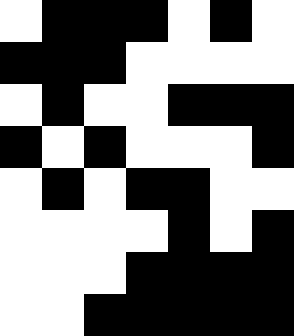[["white", "black", "black", "black", "white", "black", "white"], ["black", "black", "black", "white", "white", "white", "white"], ["white", "black", "white", "white", "black", "black", "black"], ["black", "white", "black", "white", "white", "white", "black"], ["white", "black", "white", "black", "black", "white", "white"], ["white", "white", "white", "white", "black", "white", "black"], ["white", "white", "white", "black", "black", "black", "black"], ["white", "white", "black", "black", "black", "black", "black"]]